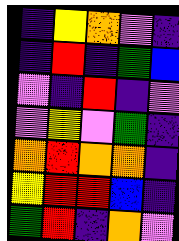[["indigo", "yellow", "orange", "violet", "indigo"], ["indigo", "red", "indigo", "green", "blue"], ["violet", "indigo", "red", "indigo", "violet"], ["violet", "yellow", "violet", "green", "indigo"], ["orange", "red", "orange", "orange", "indigo"], ["yellow", "red", "red", "blue", "indigo"], ["green", "red", "indigo", "orange", "violet"]]